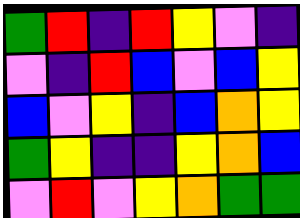[["green", "red", "indigo", "red", "yellow", "violet", "indigo"], ["violet", "indigo", "red", "blue", "violet", "blue", "yellow"], ["blue", "violet", "yellow", "indigo", "blue", "orange", "yellow"], ["green", "yellow", "indigo", "indigo", "yellow", "orange", "blue"], ["violet", "red", "violet", "yellow", "orange", "green", "green"]]